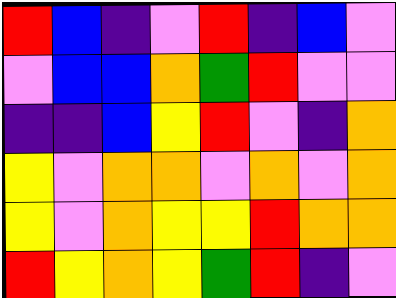[["red", "blue", "indigo", "violet", "red", "indigo", "blue", "violet"], ["violet", "blue", "blue", "orange", "green", "red", "violet", "violet"], ["indigo", "indigo", "blue", "yellow", "red", "violet", "indigo", "orange"], ["yellow", "violet", "orange", "orange", "violet", "orange", "violet", "orange"], ["yellow", "violet", "orange", "yellow", "yellow", "red", "orange", "orange"], ["red", "yellow", "orange", "yellow", "green", "red", "indigo", "violet"]]